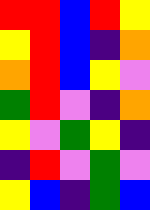[["red", "red", "blue", "red", "yellow"], ["yellow", "red", "blue", "indigo", "orange"], ["orange", "red", "blue", "yellow", "violet"], ["green", "red", "violet", "indigo", "orange"], ["yellow", "violet", "green", "yellow", "indigo"], ["indigo", "red", "violet", "green", "violet"], ["yellow", "blue", "indigo", "green", "blue"]]